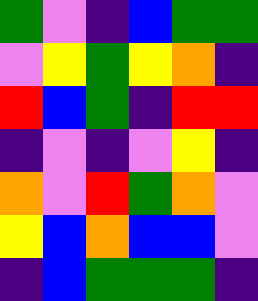[["green", "violet", "indigo", "blue", "green", "green"], ["violet", "yellow", "green", "yellow", "orange", "indigo"], ["red", "blue", "green", "indigo", "red", "red"], ["indigo", "violet", "indigo", "violet", "yellow", "indigo"], ["orange", "violet", "red", "green", "orange", "violet"], ["yellow", "blue", "orange", "blue", "blue", "violet"], ["indigo", "blue", "green", "green", "green", "indigo"]]